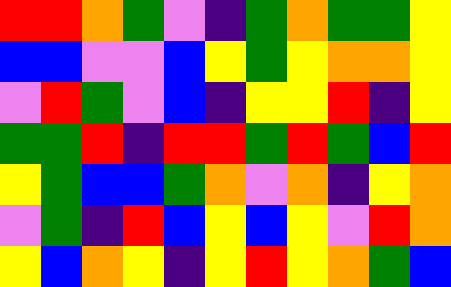[["red", "red", "orange", "green", "violet", "indigo", "green", "orange", "green", "green", "yellow"], ["blue", "blue", "violet", "violet", "blue", "yellow", "green", "yellow", "orange", "orange", "yellow"], ["violet", "red", "green", "violet", "blue", "indigo", "yellow", "yellow", "red", "indigo", "yellow"], ["green", "green", "red", "indigo", "red", "red", "green", "red", "green", "blue", "red"], ["yellow", "green", "blue", "blue", "green", "orange", "violet", "orange", "indigo", "yellow", "orange"], ["violet", "green", "indigo", "red", "blue", "yellow", "blue", "yellow", "violet", "red", "orange"], ["yellow", "blue", "orange", "yellow", "indigo", "yellow", "red", "yellow", "orange", "green", "blue"]]